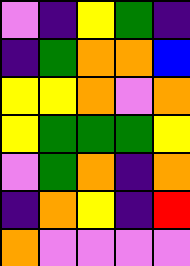[["violet", "indigo", "yellow", "green", "indigo"], ["indigo", "green", "orange", "orange", "blue"], ["yellow", "yellow", "orange", "violet", "orange"], ["yellow", "green", "green", "green", "yellow"], ["violet", "green", "orange", "indigo", "orange"], ["indigo", "orange", "yellow", "indigo", "red"], ["orange", "violet", "violet", "violet", "violet"]]